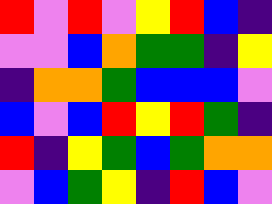[["red", "violet", "red", "violet", "yellow", "red", "blue", "indigo"], ["violet", "violet", "blue", "orange", "green", "green", "indigo", "yellow"], ["indigo", "orange", "orange", "green", "blue", "blue", "blue", "violet"], ["blue", "violet", "blue", "red", "yellow", "red", "green", "indigo"], ["red", "indigo", "yellow", "green", "blue", "green", "orange", "orange"], ["violet", "blue", "green", "yellow", "indigo", "red", "blue", "violet"]]